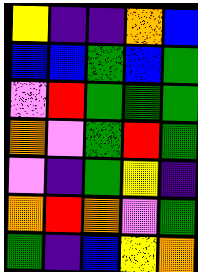[["yellow", "indigo", "indigo", "orange", "blue"], ["blue", "blue", "green", "blue", "green"], ["violet", "red", "green", "green", "green"], ["orange", "violet", "green", "red", "green"], ["violet", "indigo", "green", "yellow", "indigo"], ["orange", "red", "orange", "violet", "green"], ["green", "indigo", "blue", "yellow", "orange"]]